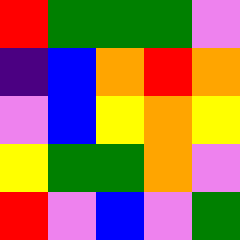[["red", "green", "green", "green", "violet"], ["indigo", "blue", "orange", "red", "orange"], ["violet", "blue", "yellow", "orange", "yellow"], ["yellow", "green", "green", "orange", "violet"], ["red", "violet", "blue", "violet", "green"]]